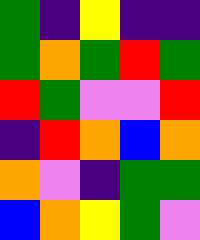[["green", "indigo", "yellow", "indigo", "indigo"], ["green", "orange", "green", "red", "green"], ["red", "green", "violet", "violet", "red"], ["indigo", "red", "orange", "blue", "orange"], ["orange", "violet", "indigo", "green", "green"], ["blue", "orange", "yellow", "green", "violet"]]